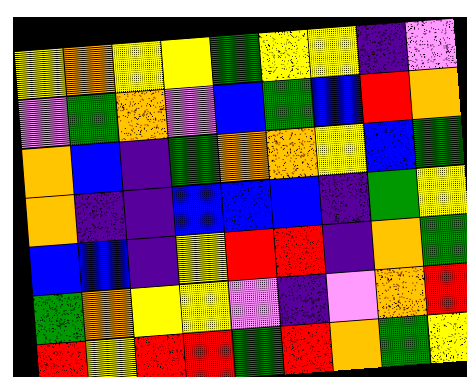[["yellow", "orange", "yellow", "yellow", "green", "yellow", "yellow", "indigo", "violet"], ["violet", "green", "orange", "violet", "blue", "green", "blue", "red", "orange"], ["orange", "blue", "indigo", "green", "orange", "orange", "yellow", "blue", "green"], ["orange", "indigo", "indigo", "blue", "blue", "blue", "indigo", "green", "yellow"], ["blue", "blue", "indigo", "yellow", "red", "red", "indigo", "orange", "green"], ["green", "orange", "yellow", "yellow", "violet", "indigo", "violet", "orange", "red"], ["red", "yellow", "red", "red", "green", "red", "orange", "green", "yellow"]]